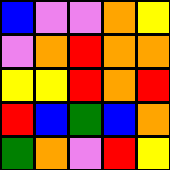[["blue", "violet", "violet", "orange", "yellow"], ["violet", "orange", "red", "orange", "orange"], ["yellow", "yellow", "red", "orange", "red"], ["red", "blue", "green", "blue", "orange"], ["green", "orange", "violet", "red", "yellow"]]